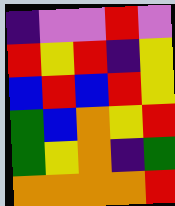[["indigo", "violet", "violet", "red", "violet"], ["red", "yellow", "red", "indigo", "yellow"], ["blue", "red", "blue", "red", "yellow"], ["green", "blue", "orange", "yellow", "red"], ["green", "yellow", "orange", "indigo", "green"], ["orange", "orange", "orange", "orange", "red"]]